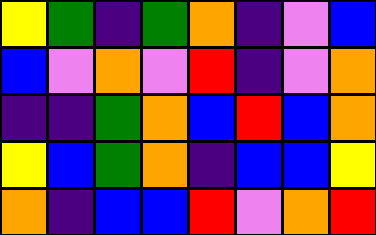[["yellow", "green", "indigo", "green", "orange", "indigo", "violet", "blue"], ["blue", "violet", "orange", "violet", "red", "indigo", "violet", "orange"], ["indigo", "indigo", "green", "orange", "blue", "red", "blue", "orange"], ["yellow", "blue", "green", "orange", "indigo", "blue", "blue", "yellow"], ["orange", "indigo", "blue", "blue", "red", "violet", "orange", "red"]]